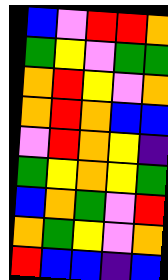[["blue", "violet", "red", "red", "orange"], ["green", "yellow", "violet", "green", "green"], ["orange", "red", "yellow", "violet", "orange"], ["orange", "red", "orange", "blue", "blue"], ["violet", "red", "orange", "yellow", "indigo"], ["green", "yellow", "orange", "yellow", "green"], ["blue", "orange", "green", "violet", "red"], ["orange", "green", "yellow", "violet", "orange"], ["red", "blue", "blue", "indigo", "blue"]]